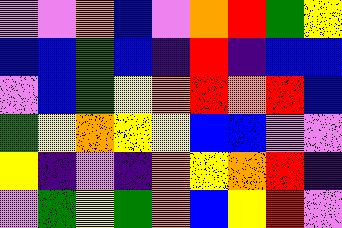[["violet", "violet", "orange", "blue", "violet", "orange", "red", "green", "yellow"], ["blue", "blue", "green", "blue", "indigo", "red", "indigo", "blue", "blue"], ["violet", "blue", "green", "yellow", "orange", "red", "orange", "red", "blue"], ["green", "yellow", "orange", "yellow", "yellow", "blue", "blue", "violet", "violet"], ["yellow", "indigo", "violet", "indigo", "orange", "yellow", "orange", "red", "indigo"], ["violet", "green", "yellow", "green", "orange", "blue", "yellow", "red", "violet"]]